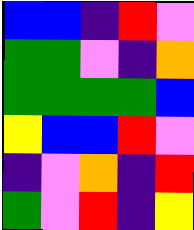[["blue", "blue", "indigo", "red", "violet"], ["green", "green", "violet", "indigo", "orange"], ["green", "green", "green", "green", "blue"], ["yellow", "blue", "blue", "red", "violet"], ["indigo", "violet", "orange", "indigo", "red"], ["green", "violet", "red", "indigo", "yellow"]]